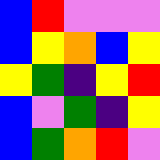[["blue", "red", "violet", "violet", "violet"], ["blue", "yellow", "orange", "blue", "yellow"], ["yellow", "green", "indigo", "yellow", "red"], ["blue", "violet", "green", "indigo", "yellow"], ["blue", "green", "orange", "red", "violet"]]